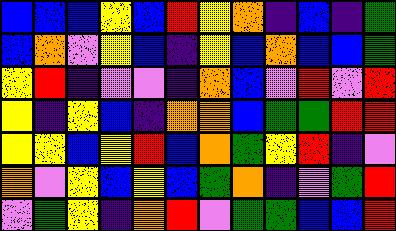[["blue", "blue", "blue", "yellow", "blue", "red", "yellow", "orange", "indigo", "blue", "indigo", "green"], ["blue", "orange", "violet", "yellow", "blue", "indigo", "yellow", "blue", "orange", "blue", "blue", "green"], ["yellow", "red", "indigo", "violet", "violet", "indigo", "orange", "blue", "violet", "red", "violet", "red"], ["yellow", "indigo", "yellow", "blue", "indigo", "orange", "orange", "blue", "green", "green", "red", "red"], ["yellow", "yellow", "blue", "yellow", "red", "blue", "orange", "green", "yellow", "red", "indigo", "violet"], ["orange", "violet", "yellow", "blue", "yellow", "blue", "green", "orange", "indigo", "violet", "green", "red"], ["violet", "green", "yellow", "indigo", "orange", "red", "violet", "green", "green", "blue", "blue", "red"]]